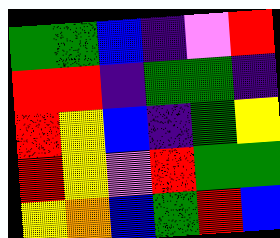[["green", "green", "blue", "indigo", "violet", "red"], ["red", "red", "indigo", "green", "green", "indigo"], ["red", "yellow", "blue", "indigo", "green", "yellow"], ["red", "yellow", "violet", "red", "green", "green"], ["yellow", "orange", "blue", "green", "red", "blue"]]